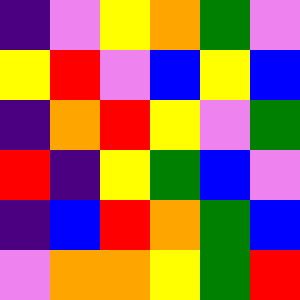[["indigo", "violet", "yellow", "orange", "green", "violet"], ["yellow", "red", "violet", "blue", "yellow", "blue"], ["indigo", "orange", "red", "yellow", "violet", "green"], ["red", "indigo", "yellow", "green", "blue", "violet"], ["indigo", "blue", "red", "orange", "green", "blue"], ["violet", "orange", "orange", "yellow", "green", "red"]]